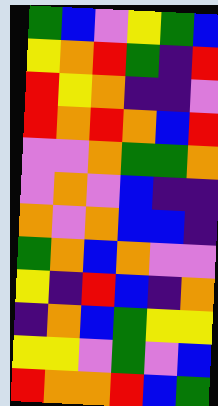[["green", "blue", "violet", "yellow", "green", "blue"], ["yellow", "orange", "red", "green", "indigo", "red"], ["red", "yellow", "orange", "indigo", "indigo", "violet"], ["red", "orange", "red", "orange", "blue", "red"], ["violet", "violet", "orange", "green", "green", "orange"], ["violet", "orange", "violet", "blue", "indigo", "indigo"], ["orange", "violet", "orange", "blue", "blue", "indigo"], ["green", "orange", "blue", "orange", "violet", "violet"], ["yellow", "indigo", "red", "blue", "indigo", "orange"], ["indigo", "orange", "blue", "green", "yellow", "yellow"], ["yellow", "yellow", "violet", "green", "violet", "blue"], ["red", "orange", "orange", "red", "blue", "green"]]